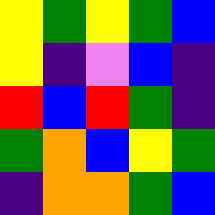[["yellow", "green", "yellow", "green", "blue"], ["yellow", "indigo", "violet", "blue", "indigo"], ["red", "blue", "red", "green", "indigo"], ["green", "orange", "blue", "yellow", "green"], ["indigo", "orange", "orange", "green", "blue"]]